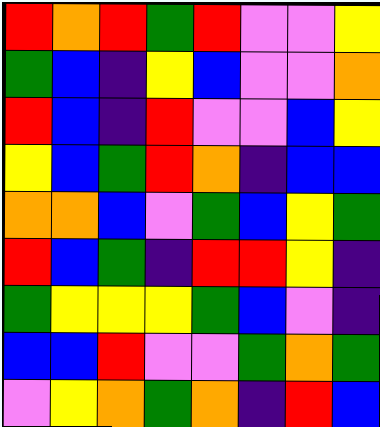[["red", "orange", "red", "green", "red", "violet", "violet", "yellow"], ["green", "blue", "indigo", "yellow", "blue", "violet", "violet", "orange"], ["red", "blue", "indigo", "red", "violet", "violet", "blue", "yellow"], ["yellow", "blue", "green", "red", "orange", "indigo", "blue", "blue"], ["orange", "orange", "blue", "violet", "green", "blue", "yellow", "green"], ["red", "blue", "green", "indigo", "red", "red", "yellow", "indigo"], ["green", "yellow", "yellow", "yellow", "green", "blue", "violet", "indigo"], ["blue", "blue", "red", "violet", "violet", "green", "orange", "green"], ["violet", "yellow", "orange", "green", "orange", "indigo", "red", "blue"]]